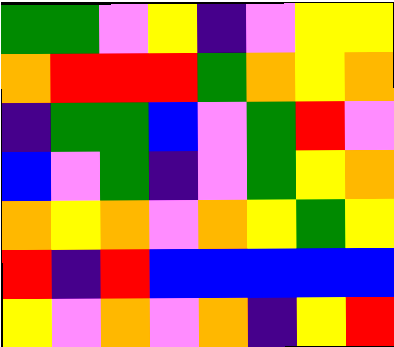[["green", "green", "violet", "yellow", "indigo", "violet", "yellow", "yellow"], ["orange", "red", "red", "red", "green", "orange", "yellow", "orange"], ["indigo", "green", "green", "blue", "violet", "green", "red", "violet"], ["blue", "violet", "green", "indigo", "violet", "green", "yellow", "orange"], ["orange", "yellow", "orange", "violet", "orange", "yellow", "green", "yellow"], ["red", "indigo", "red", "blue", "blue", "blue", "blue", "blue"], ["yellow", "violet", "orange", "violet", "orange", "indigo", "yellow", "red"]]